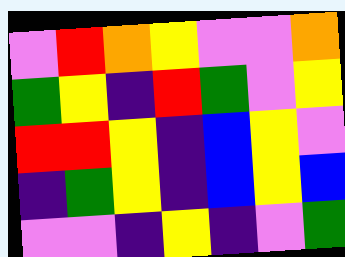[["violet", "red", "orange", "yellow", "violet", "violet", "orange"], ["green", "yellow", "indigo", "red", "green", "violet", "yellow"], ["red", "red", "yellow", "indigo", "blue", "yellow", "violet"], ["indigo", "green", "yellow", "indigo", "blue", "yellow", "blue"], ["violet", "violet", "indigo", "yellow", "indigo", "violet", "green"]]